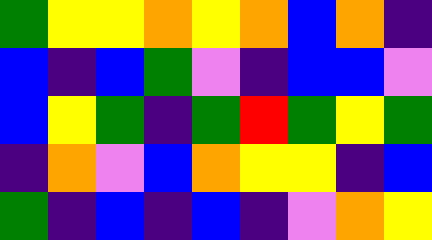[["green", "yellow", "yellow", "orange", "yellow", "orange", "blue", "orange", "indigo"], ["blue", "indigo", "blue", "green", "violet", "indigo", "blue", "blue", "violet"], ["blue", "yellow", "green", "indigo", "green", "red", "green", "yellow", "green"], ["indigo", "orange", "violet", "blue", "orange", "yellow", "yellow", "indigo", "blue"], ["green", "indigo", "blue", "indigo", "blue", "indigo", "violet", "orange", "yellow"]]